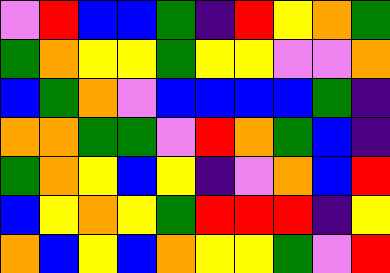[["violet", "red", "blue", "blue", "green", "indigo", "red", "yellow", "orange", "green"], ["green", "orange", "yellow", "yellow", "green", "yellow", "yellow", "violet", "violet", "orange"], ["blue", "green", "orange", "violet", "blue", "blue", "blue", "blue", "green", "indigo"], ["orange", "orange", "green", "green", "violet", "red", "orange", "green", "blue", "indigo"], ["green", "orange", "yellow", "blue", "yellow", "indigo", "violet", "orange", "blue", "red"], ["blue", "yellow", "orange", "yellow", "green", "red", "red", "red", "indigo", "yellow"], ["orange", "blue", "yellow", "blue", "orange", "yellow", "yellow", "green", "violet", "red"]]